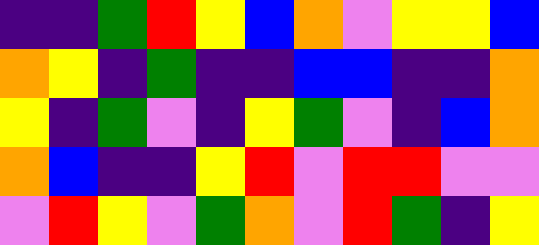[["indigo", "indigo", "green", "red", "yellow", "blue", "orange", "violet", "yellow", "yellow", "blue"], ["orange", "yellow", "indigo", "green", "indigo", "indigo", "blue", "blue", "indigo", "indigo", "orange"], ["yellow", "indigo", "green", "violet", "indigo", "yellow", "green", "violet", "indigo", "blue", "orange"], ["orange", "blue", "indigo", "indigo", "yellow", "red", "violet", "red", "red", "violet", "violet"], ["violet", "red", "yellow", "violet", "green", "orange", "violet", "red", "green", "indigo", "yellow"]]